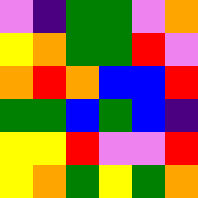[["violet", "indigo", "green", "green", "violet", "orange"], ["yellow", "orange", "green", "green", "red", "violet"], ["orange", "red", "orange", "blue", "blue", "red"], ["green", "green", "blue", "green", "blue", "indigo"], ["yellow", "yellow", "red", "violet", "violet", "red"], ["yellow", "orange", "green", "yellow", "green", "orange"]]